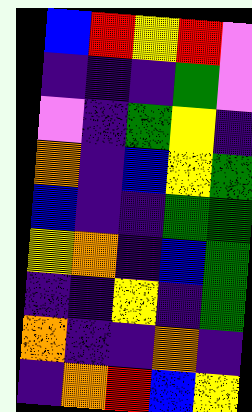[["blue", "red", "yellow", "red", "violet"], ["indigo", "indigo", "indigo", "green", "violet"], ["violet", "indigo", "green", "yellow", "indigo"], ["orange", "indigo", "blue", "yellow", "green"], ["blue", "indigo", "indigo", "green", "green"], ["yellow", "orange", "indigo", "blue", "green"], ["indigo", "indigo", "yellow", "indigo", "green"], ["orange", "indigo", "indigo", "orange", "indigo"], ["indigo", "orange", "red", "blue", "yellow"]]